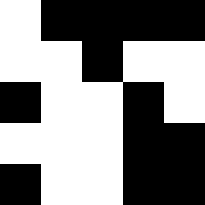[["white", "black", "black", "black", "black"], ["white", "white", "black", "white", "white"], ["black", "white", "white", "black", "white"], ["white", "white", "white", "black", "black"], ["black", "white", "white", "black", "black"]]